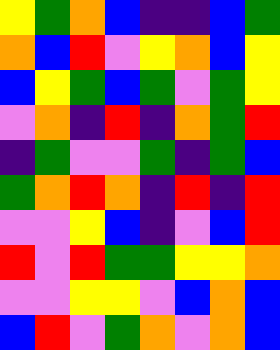[["yellow", "green", "orange", "blue", "indigo", "indigo", "blue", "green"], ["orange", "blue", "red", "violet", "yellow", "orange", "blue", "yellow"], ["blue", "yellow", "green", "blue", "green", "violet", "green", "yellow"], ["violet", "orange", "indigo", "red", "indigo", "orange", "green", "red"], ["indigo", "green", "violet", "violet", "green", "indigo", "green", "blue"], ["green", "orange", "red", "orange", "indigo", "red", "indigo", "red"], ["violet", "violet", "yellow", "blue", "indigo", "violet", "blue", "red"], ["red", "violet", "red", "green", "green", "yellow", "yellow", "orange"], ["violet", "violet", "yellow", "yellow", "violet", "blue", "orange", "blue"], ["blue", "red", "violet", "green", "orange", "violet", "orange", "blue"]]